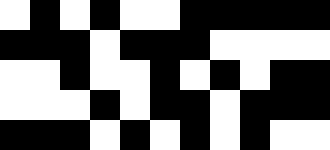[["white", "black", "white", "black", "white", "white", "black", "black", "black", "black", "black"], ["black", "black", "black", "white", "black", "black", "black", "white", "white", "white", "white"], ["white", "white", "black", "white", "white", "black", "white", "black", "white", "black", "black"], ["white", "white", "white", "black", "white", "black", "black", "white", "black", "black", "black"], ["black", "black", "black", "white", "black", "white", "black", "white", "black", "white", "white"]]